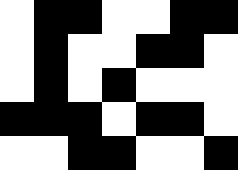[["white", "black", "black", "white", "white", "black", "black"], ["white", "black", "white", "white", "black", "black", "white"], ["white", "black", "white", "black", "white", "white", "white"], ["black", "black", "black", "white", "black", "black", "white"], ["white", "white", "black", "black", "white", "white", "black"]]